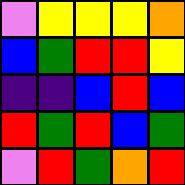[["violet", "yellow", "yellow", "yellow", "orange"], ["blue", "green", "red", "red", "yellow"], ["indigo", "indigo", "blue", "red", "blue"], ["red", "green", "red", "blue", "green"], ["violet", "red", "green", "orange", "red"]]